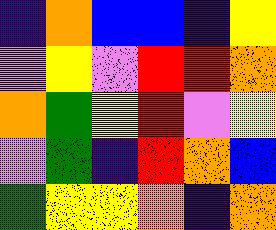[["indigo", "orange", "blue", "blue", "indigo", "yellow"], ["violet", "yellow", "violet", "red", "red", "orange"], ["orange", "green", "yellow", "red", "violet", "yellow"], ["violet", "green", "indigo", "red", "orange", "blue"], ["green", "yellow", "yellow", "orange", "indigo", "orange"]]